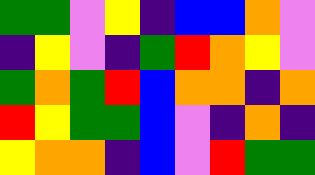[["green", "green", "violet", "yellow", "indigo", "blue", "blue", "orange", "violet"], ["indigo", "yellow", "violet", "indigo", "green", "red", "orange", "yellow", "violet"], ["green", "orange", "green", "red", "blue", "orange", "orange", "indigo", "orange"], ["red", "yellow", "green", "green", "blue", "violet", "indigo", "orange", "indigo"], ["yellow", "orange", "orange", "indigo", "blue", "violet", "red", "green", "green"]]